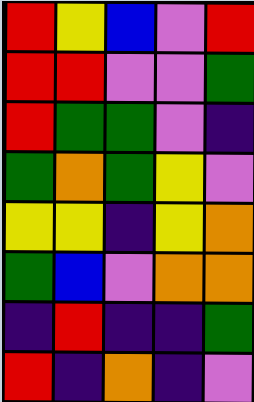[["red", "yellow", "blue", "violet", "red"], ["red", "red", "violet", "violet", "green"], ["red", "green", "green", "violet", "indigo"], ["green", "orange", "green", "yellow", "violet"], ["yellow", "yellow", "indigo", "yellow", "orange"], ["green", "blue", "violet", "orange", "orange"], ["indigo", "red", "indigo", "indigo", "green"], ["red", "indigo", "orange", "indigo", "violet"]]